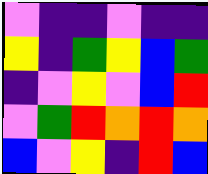[["violet", "indigo", "indigo", "violet", "indigo", "indigo"], ["yellow", "indigo", "green", "yellow", "blue", "green"], ["indigo", "violet", "yellow", "violet", "blue", "red"], ["violet", "green", "red", "orange", "red", "orange"], ["blue", "violet", "yellow", "indigo", "red", "blue"]]